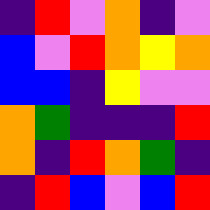[["indigo", "red", "violet", "orange", "indigo", "violet"], ["blue", "violet", "red", "orange", "yellow", "orange"], ["blue", "blue", "indigo", "yellow", "violet", "violet"], ["orange", "green", "indigo", "indigo", "indigo", "red"], ["orange", "indigo", "red", "orange", "green", "indigo"], ["indigo", "red", "blue", "violet", "blue", "red"]]